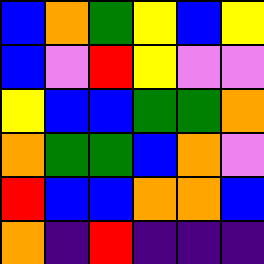[["blue", "orange", "green", "yellow", "blue", "yellow"], ["blue", "violet", "red", "yellow", "violet", "violet"], ["yellow", "blue", "blue", "green", "green", "orange"], ["orange", "green", "green", "blue", "orange", "violet"], ["red", "blue", "blue", "orange", "orange", "blue"], ["orange", "indigo", "red", "indigo", "indigo", "indigo"]]